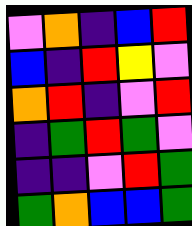[["violet", "orange", "indigo", "blue", "red"], ["blue", "indigo", "red", "yellow", "violet"], ["orange", "red", "indigo", "violet", "red"], ["indigo", "green", "red", "green", "violet"], ["indigo", "indigo", "violet", "red", "green"], ["green", "orange", "blue", "blue", "green"]]